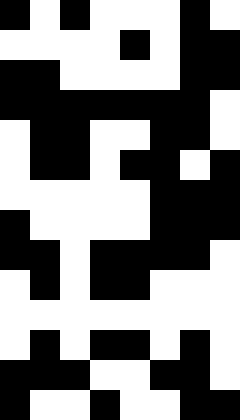[["black", "white", "black", "white", "white", "white", "black", "white"], ["white", "white", "white", "white", "black", "white", "black", "black"], ["black", "black", "white", "white", "white", "white", "black", "black"], ["black", "black", "black", "black", "black", "black", "black", "white"], ["white", "black", "black", "white", "white", "black", "black", "white"], ["white", "black", "black", "white", "black", "black", "white", "black"], ["white", "white", "white", "white", "white", "black", "black", "black"], ["black", "white", "white", "white", "white", "black", "black", "black"], ["black", "black", "white", "black", "black", "black", "black", "white"], ["white", "black", "white", "black", "black", "white", "white", "white"], ["white", "white", "white", "white", "white", "white", "white", "white"], ["white", "black", "white", "black", "black", "white", "black", "white"], ["black", "black", "black", "white", "white", "black", "black", "white"], ["black", "white", "white", "black", "white", "white", "black", "black"]]